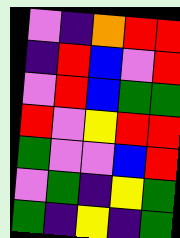[["violet", "indigo", "orange", "red", "red"], ["indigo", "red", "blue", "violet", "red"], ["violet", "red", "blue", "green", "green"], ["red", "violet", "yellow", "red", "red"], ["green", "violet", "violet", "blue", "red"], ["violet", "green", "indigo", "yellow", "green"], ["green", "indigo", "yellow", "indigo", "green"]]